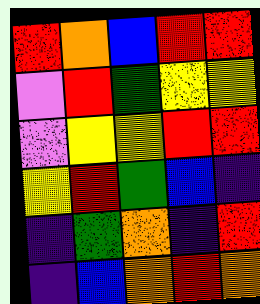[["red", "orange", "blue", "red", "red"], ["violet", "red", "green", "yellow", "yellow"], ["violet", "yellow", "yellow", "red", "red"], ["yellow", "red", "green", "blue", "indigo"], ["indigo", "green", "orange", "indigo", "red"], ["indigo", "blue", "orange", "red", "orange"]]